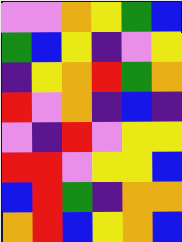[["violet", "violet", "orange", "yellow", "green", "blue"], ["green", "blue", "yellow", "indigo", "violet", "yellow"], ["indigo", "yellow", "orange", "red", "green", "orange"], ["red", "violet", "orange", "indigo", "blue", "indigo"], ["violet", "indigo", "red", "violet", "yellow", "yellow"], ["red", "red", "violet", "yellow", "yellow", "blue"], ["blue", "red", "green", "indigo", "orange", "orange"], ["orange", "red", "blue", "yellow", "orange", "blue"]]